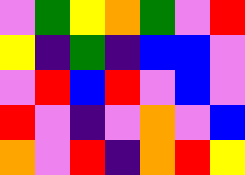[["violet", "green", "yellow", "orange", "green", "violet", "red"], ["yellow", "indigo", "green", "indigo", "blue", "blue", "violet"], ["violet", "red", "blue", "red", "violet", "blue", "violet"], ["red", "violet", "indigo", "violet", "orange", "violet", "blue"], ["orange", "violet", "red", "indigo", "orange", "red", "yellow"]]